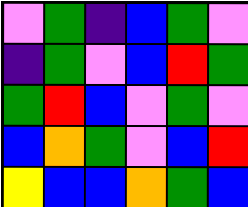[["violet", "green", "indigo", "blue", "green", "violet"], ["indigo", "green", "violet", "blue", "red", "green"], ["green", "red", "blue", "violet", "green", "violet"], ["blue", "orange", "green", "violet", "blue", "red"], ["yellow", "blue", "blue", "orange", "green", "blue"]]